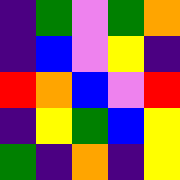[["indigo", "green", "violet", "green", "orange"], ["indigo", "blue", "violet", "yellow", "indigo"], ["red", "orange", "blue", "violet", "red"], ["indigo", "yellow", "green", "blue", "yellow"], ["green", "indigo", "orange", "indigo", "yellow"]]